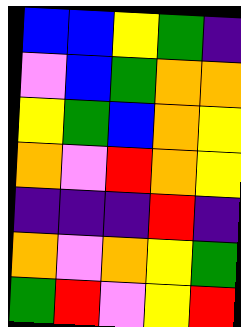[["blue", "blue", "yellow", "green", "indigo"], ["violet", "blue", "green", "orange", "orange"], ["yellow", "green", "blue", "orange", "yellow"], ["orange", "violet", "red", "orange", "yellow"], ["indigo", "indigo", "indigo", "red", "indigo"], ["orange", "violet", "orange", "yellow", "green"], ["green", "red", "violet", "yellow", "red"]]